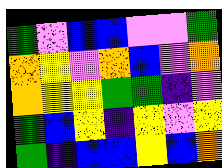[["green", "violet", "blue", "blue", "violet", "violet", "green"], ["orange", "yellow", "violet", "orange", "blue", "violet", "orange"], ["orange", "yellow", "yellow", "green", "green", "indigo", "violet"], ["green", "blue", "yellow", "indigo", "yellow", "violet", "yellow"], ["green", "indigo", "blue", "blue", "yellow", "blue", "orange"]]